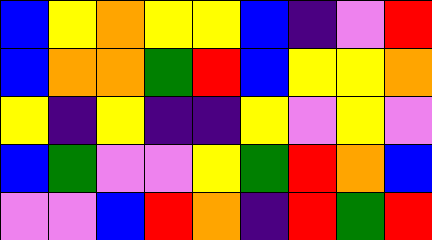[["blue", "yellow", "orange", "yellow", "yellow", "blue", "indigo", "violet", "red"], ["blue", "orange", "orange", "green", "red", "blue", "yellow", "yellow", "orange"], ["yellow", "indigo", "yellow", "indigo", "indigo", "yellow", "violet", "yellow", "violet"], ["blue", "green", "violet", "violet", "yellow", "green", "red", "orange", "blue"], ["violet", "violet", "blue", "red", "orange", "indigo", "red", "green", "red"]]